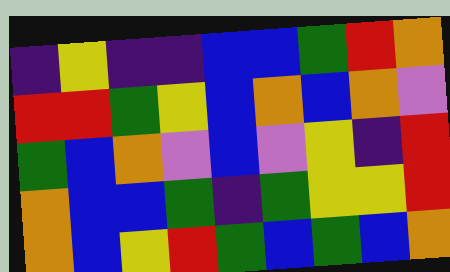[["indigo", "yellow", "indigo", "indigo", "blue", "blue", "green", "red", "orange"], ["red", "red", "green", "yellow", "blue", "orange", "blue", "orange", "violet"], ["green", "blue", "orange", "violet", "blue", "violet", "yellow", "indigo", "red"], ["orange", "blue", "blue", "green", "indigo", "green", "yellow", "yellow", "red"], ["orange", "blue", "yellow", "red", "green", "blue", "green", "blue", "orange"]]